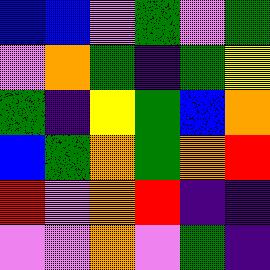[["blue", "blue", "violet", "green", "violet", "green"], ["violet", "orange", "green", "indigo", "green", "yellow"], ["green", "indigo", "yellow", "green", "blue", "orange"], ["blue", "green", "orange", "green", "orange", "red"], ["red", "violet", "orange", "red", "indigo", "indigo"], ["violet", "violet", "orange", "violet", "green", "indigo"]]